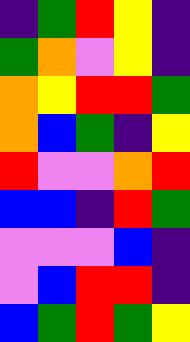[["indigo", "green", "red", "yellow", "indigo"], ["green", "orange", "violet", "yellow", "indigo"], ["orange", "yellow", "red", "red", "green"], ["orange", "blue", "green", "indigo", "yellow"], ["red", "violet", "violet", "orange", "red"], ["blue", "blue", "indigo", "red", "green"], ["violet", "violet", "violet", "blue", "indigo"], ["violet", "blue", "red", "red", "indigo"], ["blue", "green", "red", "green", "yellow"]]